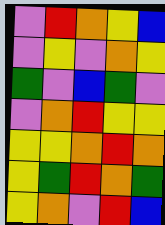[["violet", "red", "orange", "yellow", "blue"], ["violet", "yellow", "violet", "orange", "yellow"], ["green", "violet", "blue", "green", "violet"], ["violet", "orange", "red", "yellow", "yellow"], ["yellow", "yellow", "orange", "red", "orange"], ["yellow", "green", "red", "orange", "green"], ["yellow", "orange", "violet", "red", "blue"]]